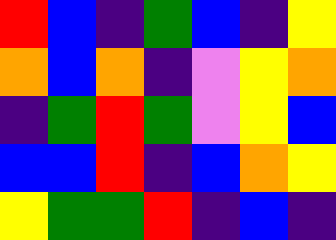[["red", "blue", "indigo", "green", "blue", "indigo", "yellow"], ["orange", "blue", "orange", "indigo", "violet", "yellow", "orange"], ["indigo", "green", "red", "green", "violet", "yellow", "blue"], ["blue", "blue", "red", "indigo", "blue", "orange", "yellow"], ["yellow", "green", "green", "red", "indigo", "blue", "indigo"]]